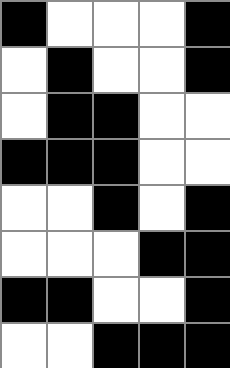[["black", "white", "white", "white", "black"], ["white", "black", "white", "white", "black"], ["white", "black", "black", "white", "white"], ["black", "black", "black", "white", "white"], ["white", "white", "black", "white", "black"], ["white", "white", "white", "black", "black"], ["black", "black", "white", "white", "black"], ["white", "white", "black", "black", "black"]]